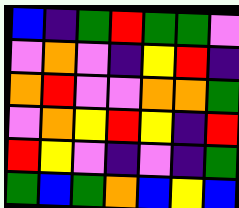[["blue", "indigo", "green", "red", "green", "green", "violet"], ["violet", "orange", "violet", "indigo", "yellow", "red", "indigo"], ["orange", "red", "violet", "violet", "orange", "orange", "green"], ["violet", "orange", "yellow", "red", "yellow", "indigo", "red"], ["red", "yellow", "violet", "indigo", "violet", "indigo", "green"], ["green", "blue", "green", "orange", "blue", "yellow", "blue"]]